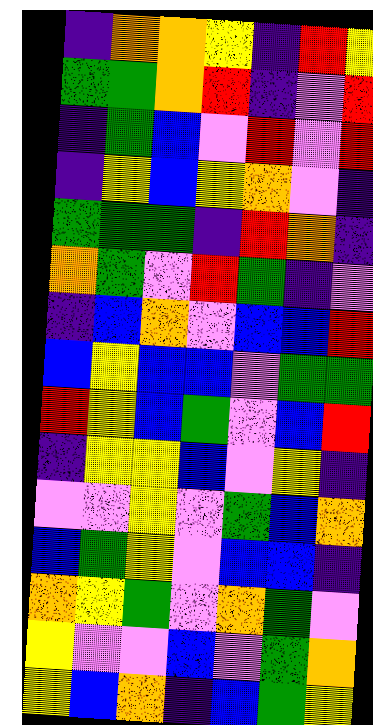[["indigo", "orange", "orange", "yellow", "indigo", "red", "yellow"], ["green", "green", "orange", "red", "indigo", "violet", "red"], ["indigo", "green", "blue", "violet", "red", "violet", "red"], ["indigo", "yellow", "blue", "yellow", "orange", "violet", "indigo"], ["green", "green", "green", "indigo", "red", "orange", "indigo"], ["orange", "green", "violet", "red", "green", "indigo", "violet"], ["indigo", "blue", "orange", "violet", "blue", "blue", "red"], ["blue", "yellow", "blue", "blue", "violet", "green", "green"], ["red", "yellow", "blue", "green", "violet", "blue", "red"], ["indigo", "yellow", "yellow", "blue", "violet", "yellow", "indigo"], ["violet", "violet", "yellow", "violet", "green", "blue", "orange"], ["blue", "green", "yellow", "violet", "blue", "blue", "indigo"], ["orange", "yellow", "green", "violet", "orange", "green", "violet"], ["yellow", "violet", "violet", "blue", "violet", "green", "orange"], ["yellow", "blue", "orange", "indigo", "blue", "green", "yellow"]]